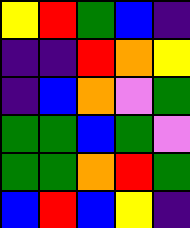[["yellow", "red", "green", "blue", "indigo"], ["indigo", "indigo", "red", "orange", "yellow"], ["indigo", "blue", "orange", "violet", "green"], ["green", "green", "blue", "green", "violet"], ["green", "green", "orange", "red", "green"], ["blue", "red", "blue", "yellow", "indigo"]]